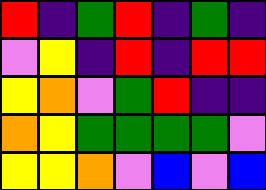[["red", "indigo", "green", "red", "indigo", "green", "indigo"], ["violet", "yellow", "indigo", "red", "indigo", "red", "red"], ["yellow", "orange", "violet", "green", "red", "indigo", "indigo"], ["orange", "yellow", "green", "green", "green", "green", "violet"], ["yellow", "yellow", "orange", "violet", "blue", "violet", "blue"]]